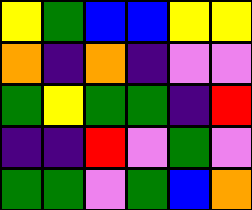[["yellow", "green", "blue", "blue", "yellow", "yellow"], ["orange", "indigo", "orange", "indigo", "violet", "violet"], ["green", "yellow", "green", "green", "indigo", "red"], ["indigo", "indigo", "red", "violet", "green", "violet"], ["green", "green", "violet", "green", "blue", "orange"]]